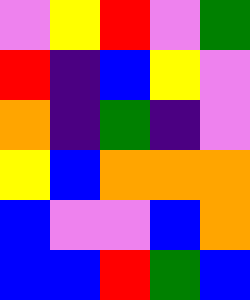[["violet", "yellow", "red", "violet", "green"], ["red", "indigo", "blue", "yellow", "violet"], ["orange", "indigo", "green", "indigo", "violet"], ["yellow", "blue", "orange", "orange", "orange"], ["blue", "violet", "violet", "blue", "orange"], ["blue", "blue", "red", "green", "blue"]]